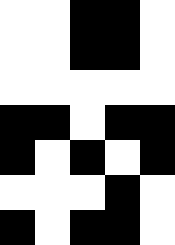[["white", "white", "black", "black", "white"], ["white", "white", "black", "black", "white"], ["white", "white", "white", "white", "white"], ["black", "black", "white", "black", "black"], ["black", "white", "black", "white", "black"], ["white", "white", "white", "black", "white"], ["black", "white", "black", "black", "white"]]